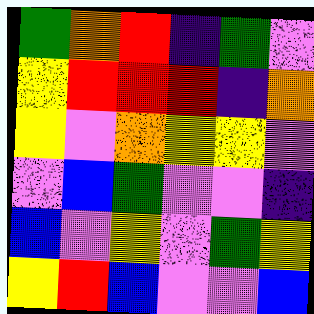[["green", "orange", "red", "indigo", "green", "violet"], ["yellow", "red", "red", "red", "indigo", "orange"], ["yellow", "violet", "orange", "yellow", "yellow", "violet"], ["violet", "blue", "green", "violet", "violet", "indigo"], ["blue", "violet", "yellow", "violet", "green", "yellow"], ["yellow", "red", "blue", "violet", "violet", "blue"]]